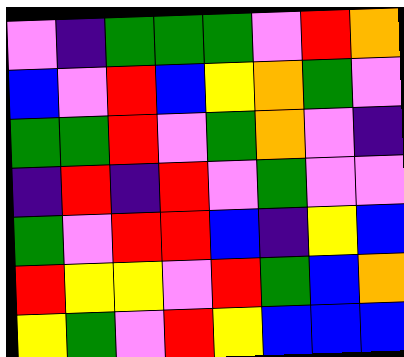[["violet", "indigo", "green", "green", "green", "violet", "red", "orange"], ["blue", "violet", "red", "blue", "yellow", "orange", "green", "violet"], ["green", "green", "red", "violet", "green", "orange", "violet", "indigo"], ["indigo", "red", "indigo", "red", "violet", "green", "violet", "violet"], ["green", "violet", "red", "red", "blue", "indigo", "yellow", "blue"], ["red", "yellow", "yellow", "violet", "red", "green", "blue", "orange"], ["yellow", "green", "violet", "red", "yellow", "blue", "blue", "blue"]]